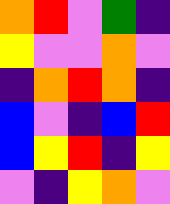[["orange", "red", "violet", "green", "indigo"], ["yellow", "violet", "violet", "orange", "violet"], ["indigo", "orange", "red", "orange", "indigo"], ["blue", "violet", "indigo", "blue", "red"], ["blue", "yellow", "red", "indigo", "yellow"], ["violet", "indigo", "yellow", "orange", "violet"]]